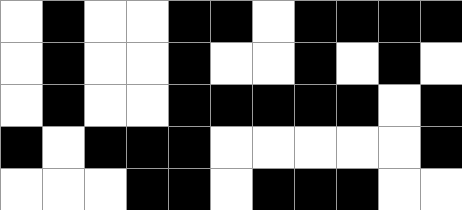[["white", "black", "white", "white", "black", "black", "white", "black", "black", "black", "black"], ["white", "black", "white", "white", "black", "white", "white", "black", "white", "black", "white"], ["white", "black", "white", "white", "black", "black", "black", "black", "black", "white", "black"], ["black", "white", "black", "black", "black", "white", "white", "white", "white", "white", "black"], ["white", "white", "white", "black", "black", "white", "black", "black", "black", "white", "white"]]